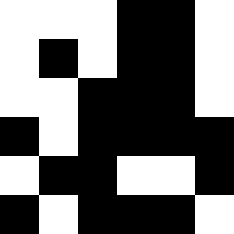[["white", "white", "white", "black", "black", "white"], ["white", "black", "white", "black", "black", "white"], ["white", "white", "black", "black", "black", "white"], ["black", "white", "black", "black", "black", "black"], ["white", "black", "black", "white", "white", "black"], ["black", "white", "black", "black", "black", "white"]]